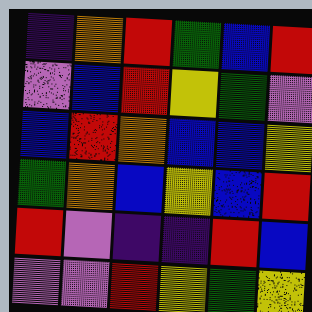[["indigo", "orange", "red", "green", "blue", "red"], ["violet", "blue", "red", "yellow", "green", "violet"], ["blue", "red", "orange", "blue", "blue", "yellow"], ["green", "orange", "blue", "yellow", "blue", "red"], ["red", "violet", "indigo", "indigo", "red", "blue"], ["violet", "violet", "red", "yellow", "green", "yellow"]]